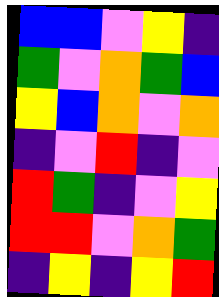[["blue", "blue", "violet", "yellow", "indigo"], ["green", "violet", "orange", "green", "blue"], ["yellow", "blue", "orange", "violet", "orange"], ["indigo", "violet", "red", "indigo", "violet"], ["red", "green", "indigo", "violet", "yellow"], ["red", "red", "violet", "orange", "green"], ["indigo", "yellow", "indigo", "yellow", "red"]]